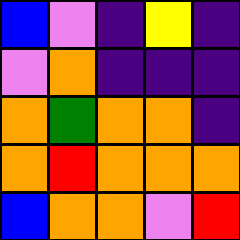[["blue", "violet", "indigo", "yellow", "indigo"], ["violet", "orange", "indigo", "indigo", "indigo"], ["orange", "green", "orange", "orange", "indigo"], ["orange", "red", "orange", "orange", "orange"], ["blue", "orange", "orange", "violet", "red"]]